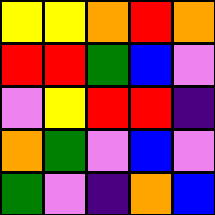[["yellow", "yellow", "orange", "red", "orange"], ["red", "red", "green", "blue", "violet"], ["violet", "yellow", "red", "red", "indigo"], ["orange", "green", "violet", "blue", "violet"], ["green", "violet", "indigo", "orange", "blue"]]